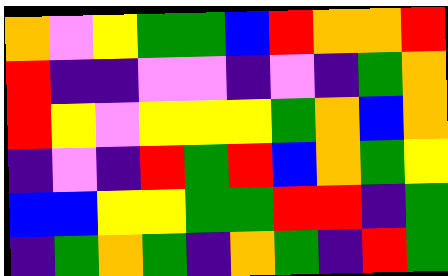[["orange", "violet", "yellow", "green", "green", "blue", "red", "orange", "orange", "red"], ["red", "indigo", "indigo", "violet", "violet", "indigo", "violet", "indigo", "green", "orange"], ["red", "yellow", "violet", "yellow", "yellow", "yellow", "green", "orange", "blue", "orange"], ["indigo", "violet", "indigo", "red", "green", "red", "blue", "orange", "green", "yellow"], ["blue", "blue", "yellow", "yellow", "green", "green", "red", "red", "indigo", "green"], ["indigo", "green", "orange", "green", "indigo", "orange", "green", "indigo", "red", "green"]]